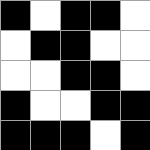[["black", "white", "black", "black", "white"], ["white", "black", "black", "white", "white"], ["white", "white", "black", "black", "white"], ["black", "white", "white", "black", "black"], ["black", "black", "black", "white", "black"]]